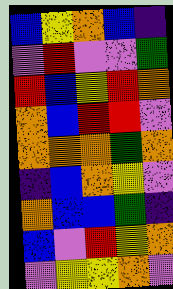[["blue", "yellow", "orange", "blue", "indigo"], ["violet", "red", "violet", "violet", "green"], ["red", "blue", "yellow", "red", "orange"], ["orange", "blue", "red", "red", "violet"], ["orange", "orange", "orange", "green", "orange"], ["indigo", "blue", "orange", "yellow", "violet"], ["orange", "blue", "blue", "green", "indigo"], ["blue", "violet", "red", "yellow", "orange"], ["violet", "yellow", "yellow", "orange", "violet"]]